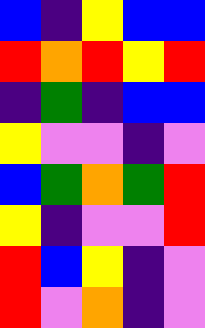[["blue", "indigo", "yellow", "blue", "blue"], ["red", "orange", "red", "yellow", "red"], ["indigo", "green", "indigo", "blue", "blue"], ["yellow", "violet", "violet", "indigo", "violet"], ["blue", "green", "orange", "green", "red"], ["yellow", "indigo", "violet", "violet", "red"], ["red", "blue", "yellow", "indigo", "violet"], ["red", "violet", "orange", "indigo", "violet"]]